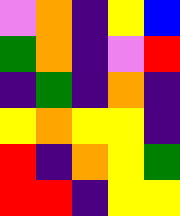[["violet", "orange", "indigo", "yellow", "blue"], ["green", "orange", "indigo", "violet", "red"], ["indigo", "green", "indigo", "orange", "indigo"], ["yellow", "orange", "yellow", "yellow", "indigo"], ["red", "indigo", "orange", "yellow", "green"], ["red", "red", "indigo", "yellow", "yellow"]]